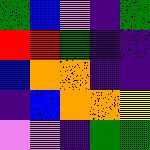[["green", "blue", "violet", "indigo", "green"], ["red", "red", "green", "indigo", "indigo"], ["blue", "orange", "orange", "indigo", "indigo"], ["indigo", "blue", "orange", "orange", "yellow"], ["violet", "violet", "indigo", "green", "green"]]